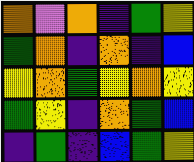[["orange", "violet", "orange", "indigo", "green", "yellow"], ["green", "orange", "indigo", "orange", "indigo", "blue"], ["yellow", "orange", "green", "yellow", "orange", "yellow"], ["green", "yellow", "indigo", "orange", "green", "blue"], ["indigo", "green", "indigo", "blue", "green", "yellow"]]